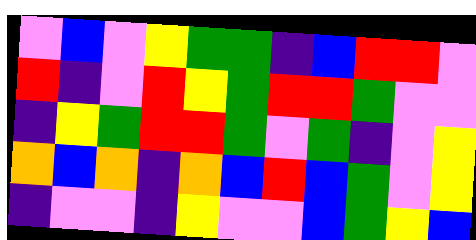[["violet", "blue", "violet", "yellow", "green", "green", "indigo", "blue", "red", "red", "violet"], ["red", "indigo", "violet", "red", "yellow", "green", "red", "red", "green", "violet", "violet"], ["indigo", "yellow", "green", "red", "red", "green", "violet", "green", "indigo", "violet", "yellow"], ["orange", "blue", "orange", "indigo", "orange", "blue", "red", "blue", "green", "violet", "yellow"], ["indigo", "violet", "violet", "indigo", "yellow", "violet", "violet", "blue", "green", "yellow", "blue"]]